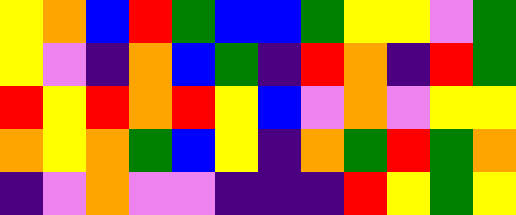[["yellow", "orange", "blue", "red", "green", "blue", "blue", "green", "yellow", "yellow", "violet", "green"], ["yellow", "violet", "indigo", "orange", "blue", "green", "indigo", "red", "orange", "indigo", "red", "green"], ["red", "yellow", "red", "orange", "red", "yellow", "blue", "violet", "orange", "violet", "yellow", "yellow"], ["orange", "yellow", "orange", "green", "blue", "yellow", "indigo", "orange", "green", "red", "green", "orange"], ["indigo", "violet", "orange", "violet", "violet", "indigo", "indigo", "indigo", "red", "yellow", "green", "yellow"]]